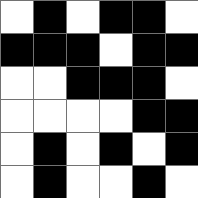[["white", "black", "white", "black", "black", "white"], ["black", "black", "black", "white", "black", "black"], ["white", "white", "black", "black", "black", "white"], ["white", "white", "white", "white", "black", "black"], ["white", "black", "white", "black", "white", "black"], ["white", "black", "white", "white", "black", "white"]]